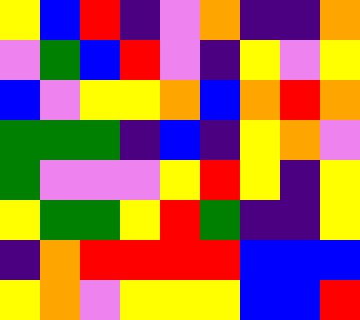[["yellow", "blue", "red", "indigo", "violet", "orange", "indigo", "indigo", "orange"], ["violet", "green", "blue", "red", "violet", "indigo", "yellow", "violet", "yellow"], ["blue", "violet", "yellow", "yellow", "orange", "blue", "orange", "red", "orange"], ["green", "green", "green", "indigo", "blue", "indigo", "yellow", "orange", "violet"], ["green", "violet", "violet", "violet", "yellow", "red", "yellow", "indigo", "yellow"], ["yellow", "green", "green", "yellow", "red", "green", "indigo", "indigo", "yellow"], ["indigo", "orange", "red", "red", "red", "red", "blue", "blue", "blue"], ["yellow", "orange", "violet", "yellow", "yellow", "yellow", "blue", "blue", "red"]]